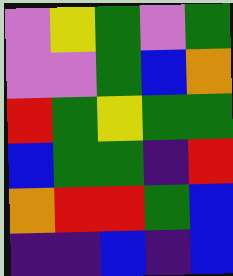[["violet", "yellow", "green", "violet", "green"], ["violet", "violet", "green", "blue", "orange"], ["red", "green", "yellow", "green", "green"], ["blue", "green", "green", "indigo", "red"], ["orange", "red", "red", "green", "blue"], ["indigo", "indigo", "blue", "indigo", "blue"]]